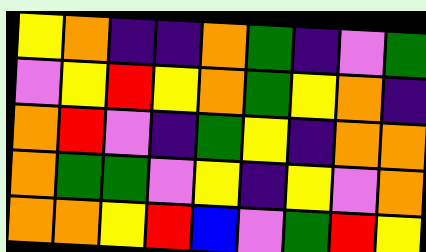[["yellow", "orange", "indigo", "indigo", "orange", "green", "indigo", "violet", "green"], ["violet", "yellow", "red", "yellow", "orange", "green", "yellow", "orange", "indigo"], ["orange", "red", "violet", "indigo", "green", "yellow", "indigo", "orange", "orange"], ["orange", "green", "green", "violet", "yellow", "indigo", "yellow", "violet", "orange"], ["orange", "orange", "yellow", "red", "blue", "violet", "green", "red", "yellow"]]